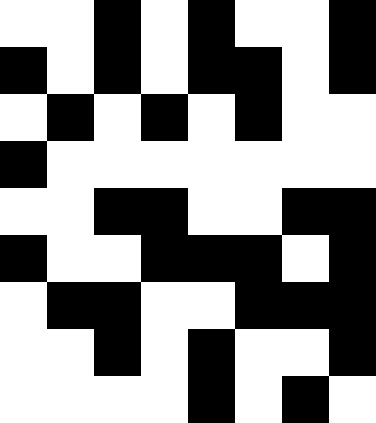[["white", "white", "black", "white", "black", "white", "white", "black"], ["black", "white", "black", "white", "black", "black", "white", "black"], ["white", "black", "white", "black", "white", "black", "white", "white"], ["black", "white", "white", "white", "white", "white", "white", "white"], ["white", "white", "black", "black", "white", "white", "black", "black"], ["black", "white", "white", "black", "black", "black", "white", "black"], ["white", "black", "black", "white", "white", "black", "black", "black"], ["white", "white", "black", "white", "black", "white", "white", "black"], ["white", "white", "white", "white", "black", "white", "black", "white"]]